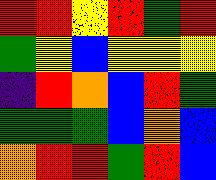[["red", "red", "yellow", "red", "green", "red"], ["green", "yellow", "blue", "yellow", "yellow", "yellow"], ["indigo", "red", "orange", "blue", "red", "green"], ["green", "green", "green", "blue", "orange", "blue"], ["orange", "red", "red", "green", "red", "blue"]]